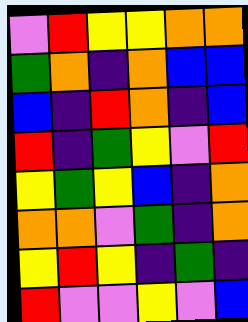[["violet", "red", "yellow", "yellow", "orange", "orange"], ["green", "orange", "indigo", "orange", "blue", "blue"], ["blue", "indigo", "red", "orange", "indigo", "blue"], ["red", "indigo", "green", "yellow", "violet", "red"], ["yellow", "green", "yellow", "blue", "indigo", "orange"], ["orange", "orange", "violet", "green", "indigo", "orange"], ["yellow", "red", "yellow", "indigo", "green", "indigo"], ["red", "violet", "violet", "yellow", "violet", "blue"]]